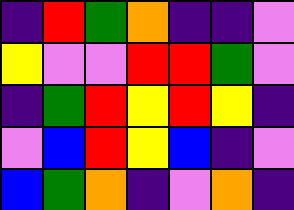[["indigo", "red", "green", "orange", "indigo", "indigo", "violet"], ["yellow", "violet", "violet", "red", "red", "green", "violet"], ["indigo", "green", "red", "yellow", "red", "yellow", "indigo"], ["violet", "blue", "red", "yellow", "blue", "indigo", "violet"], ["blue", "green", "orange", "indigo", "violet", "orange", "indigo"]]